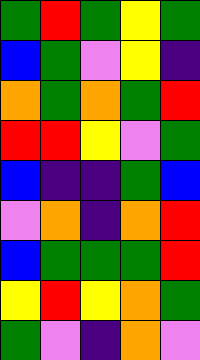[["green", "red", "green", "yellow", "green"], ["blue", "green", "violet", "yellow", "indigo"], ["orange", "green", "orange", "green", "red"], ["red", "red", "yellow", "violet", "green"], ["blue", "indigo", "indigo", "green", "blue"], ["violet", "orange", "indigo", "orange", "red"], ["blue", "green", "green", "green", "red"], ["yellow", "red", "yellow", "orange", "green"], ["green", "violet", "indigo", "orange", "violet"]]